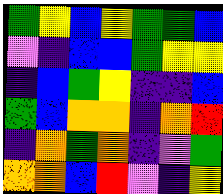[["green", "yellow", "blue", "yellow", "green", "green", "blue"], ["violet", "indigo", "blue", "blue", "green", "yellow", "yellow"], ["indigo", "blue", "green", "yellow", "indigo", "indigo", "blue"], ["green", "blue", "orange", "orange", "indigo", "orange", "red"], ["indigo", "orange", "green", "orange", "indigo", "violet", "green"], ["orange", "orange", "blue", "red", "violet", "indigo", "yellow"]]